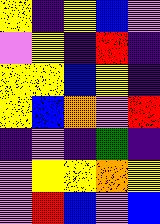[["yellow", "indigo", "yellow", "blue", "violet"], ["violet", "yellow", "indigo", "red", "indigo"], ["yellow", "yellow", "blue", "yellow", "indigo"], ["yellow", "blue", "orange", "violet", "red"], ["indigo", "violet", "indigo", "green", "indigo"], ["violet", "yellow", "yellow", "orange", "yellow"], ["violet", "red", "blue", "violet", "blue"]]